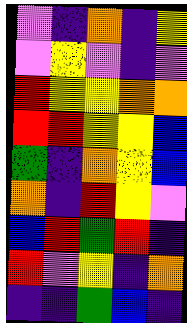[["violet", "indigo", "orange", "indigo", "yellow"], ["violet", "yellow", "violet", "indigo", "violet"], ["red", "yellow", "yellow", "orange", "orange"], ["red", "red", "yellow", "yellow", "blue"], ["green", "indigo", "orange", "yellow", "blue"], ["orange", "indigo", "red", "yellow", "violet"], ["blue", "red", "green", "red", "indigo"], ["red", "violet", "yellow", "indigo", "orange"], ["indigo", "indigo", "green", "blue", "indigo"]]